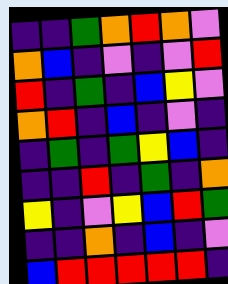[["indigo", "indigo", "green", "orange", "red", "orange", "violet"], ["orange", "blue", "indigo", "violet", "indigo", "violet", "red"], ["red", "indigo", "green", "indigo", "blue", "yellow", "violet"], ["orange", "red", "indigo", "blue", "indigo", "violet", "indigo"], ["indigo", "green", "indigo", "green", "yellow", "blue", "indigo"], ["indigo", "indigo", "red", "indigo", "green", "indigo", "orange"], ["yellow", "indigo", "violet", "yellow", "blue", "red", "green"], ["indigo", "indigo", "orange", "indigo", "blue", "indigo", "violet"], ["blue", "red", "red", "red", "red", "red", "indigo"]]